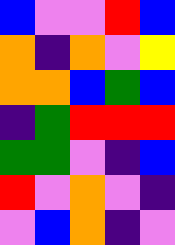[["blue", "violet", "violet", "red", "blue"], ["orange", "indigo", "orange", "violet", "yellow"], ["orange", "orange", "blue", "green", "blue"], ["indigo", "green", "red", "red", "red"], ["green", "green", "violet", "indigo", "blue"], ["red", "violet", "orange", "violet", "indigo"], ["violet", "blue", "orange", "indigo", "violet"]]